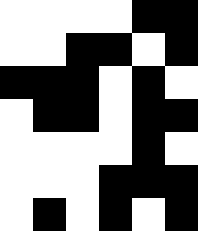[["white", "white", "white", "white", "black", "black"], ["white", "white", "black", "black", "white", "black"], ["black", "black", "black", "white", "black", "white"], ["white", "black", "black", "white", "black", "black"], ["white", "white", "white", "white", "black", "white"], ["white", "white", "white", "black", "black", "black"], ["white", "black", "white", "black", "white", "black"]]